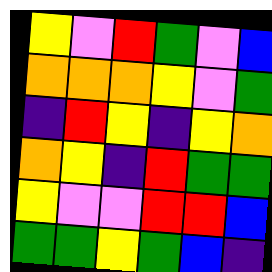[["yellow", "violet", "red", "green", "violet", "blue"], ["orange", "orange", "orange", "yellow", "violet", "green"], ["indigo", "red", "yellow", "indigo", "yellow", "orange"], ["orange", "yellow", "indigo", "red", "green", "green"], ["yellow", "violet", "violet", "red", "red", "blue"], ["green", "green", "yellow", "green", "blue", "indigo"]]